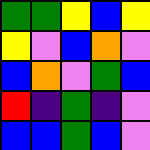[["green", "green", "yellow", "blue", "yellow"], ["yellow", "violet", "blue", "orange", "violet"], ["blue", "orange", "violet", "green", "blue"], ["red", "indigo", "green", "indigo", "violet"], ["blue", "blue", "green", "blue", "violet"]]